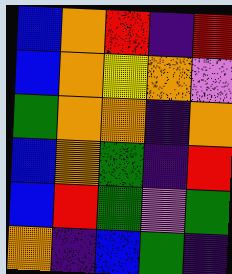[["blue", "orange", "red", "indigo", "red"], ["blue", "orange", "yellow", "orange", "violet"], ["green", "orange", "orange", "indigo", "orange"], ["blue", "orange", "green", "indigo", "red"], ["blue", "red", "green", "violet", "green"], ["orange", "indigo", "blue", "green", "indigo"]]